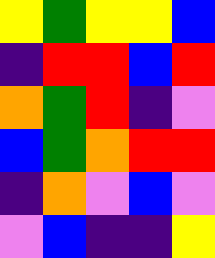[["yellow", "green", "yellow", "yellow", "blue"], ["indigo", "red", "red", "blue", "red"], ["orange", "green", "red", "indigo", "violet"], ["blue", "green", "orange", "red", "red"], ["indigo", "orange", "violet", "blue", "violet"], ["violet", "blue", "indigo", "indigo", "yellow"]]